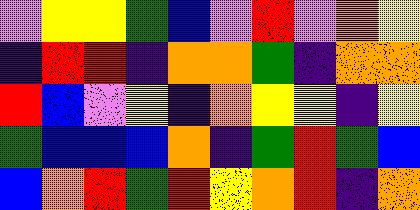[["violet", "yellow", "yellow", "green", "blue", "violet", "red", "violet", "orange", "yellow"], ["indigo", "red", "red", "indigo", "orange", "orange", "green", "indigo", "orange", "orange"], ["red", "blue", "violet", "yellow", "indigo", "orange", "yellow", "yellow", "indigo", "yellow"], ["green", "blue", "blue", "blue", "orange", "indigo", "green", "red", "green", "blue"], ["blue", "orange", "red", "green", "red", "yellow", "orange", "red", "indigo", "orange"]]